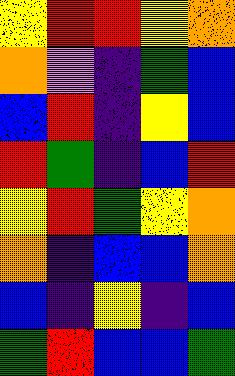[["yellow", "red", "red", "yellow", "orange"], ["orange", "violet", "indigo", "green", "blue"], ["blue", "red", "indigo", "yellow", "blue"], ["red", "green", "indigo", "blue", "red"], ["yellow", "red", "green", "yellow", "orange"], ["orange", "indigo", "blue", "blue", "orange"], ["blue", "indigo", "yellow", "indigo", "blue"], ["green", "red", "blue", "blue", "green"]]